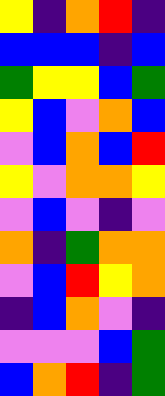[["yellow", "indigo", "orange", "red", "indigo"], ["blue", "blue", "blue", "indigo", "blue"], ["green", "yellow", "yellow", "blue", "green"], ["yellow", "blue", "violet", "orange", "blue"], ["violet", "blue", "orange", "blue", "red"], ["yellow", "violet", "orange", "orange", "yellow"], ["violet", "blue", "violet", "indigo", "violet"], ["orange", "indigo", "green", "orange", "orange"], ["violet", "blue", "red", "yellow", "orange"], ["indigo", "blue", "orange", "violet", "indigo"], ["violet", "violet", "violet", "blue", "green"], ["blue", "orange", "red", "indigo", "green"]]